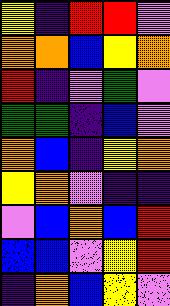[["yellow", "indigo", "red", "red", "violet"], ["orange", "orange", "blue", "yellow", "orange"], ["red", "indigo", "violet", "green", "violet"], ["green", "green", "indigo", "blue", "violet"], ["orange", "blue", "indigo", "yellow", "orange"], ["yellow", "orange", "violet", "indigo", "indigo"], ["violet", "blue", "orange", "blue", "red"], ["blue", "blue", "violet", "yellow", "red"], ["indigo", "orange", "blue", "yellow", "violet"]]